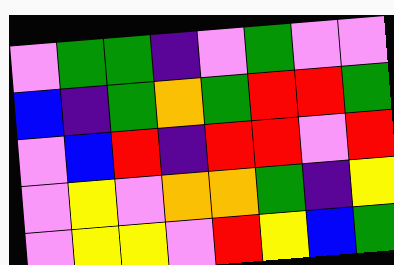[["violet", "green", "green", "indigo", "violet", "green", "violet", "violet"], ["blue", "indigo", "green", "orange", "green", "red", "red", "green"], ["violet", "blue", "red", "indigo", "red", "red", "violet", "red"], ["violet", "yellow", "violet", "orange", "orange", "green", "indigo", "yellow"], ["violet", "yellow", "yellow", "violet", "red", "yellow", "blue", "green"]]